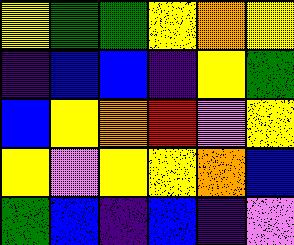[["yellow", "green", "green", "yellow", "orange", "yellow"], ["indigo", "blue", "blue", "indigo", "yellow", "green"], ["blue", "yellow", "orange", "red", "violet", "yellow"], ["yellow", "violet", "yellow", "yellow", "orange", "blue"], ["green", "blue", "indigo", "blue", "indigo", "violet"]]